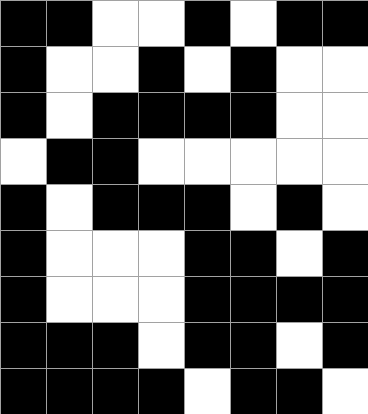[["black", "black", "white", "white", "black", "white", "black", "black"], ["black", "white", "white", "black", "white", "black", "white", "white"], ["black", "white", "black", "black", "black", "black", "white", "white"], ["white", "black", "black", "white", "white", "white", "white", "white"], ["black", "white", "black", "black", "black", "white", "black", "white"], ["black", "white", "white", "white", "black", "black", "white", "black"], ["black", "white", "white", "white", "black", "black", "black", "black"], ["black", "black", "black", "white", "black", "black", "white", "black"], ["black", "black", "black", "black", "white", "black", "black", "white"]]